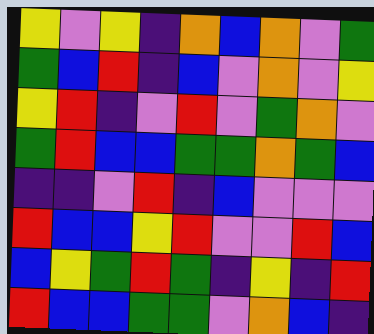[["yellow", "violet", "yellow", "indigo", "orange", "blue", "orange", "violet", "green"], ["green", "blue", "red", "indigo", "blue", "violet", "orange", "violet", "yellow"], ["yellow", "red", "indigo", "violet", "red", "violet", "green", "orange", "violet"], ["green", "red", "blue", "blue", "green", "green", "orange", "green", "blue"], ["indigo", "indigo", "violet", "red", "indigo", "blue", "violet", "violet", "violet"], ["red", "blue", "blue", "yellow", "red", "violet", "violet", "red", "blue"], ["blue", "yellow", "green", "red", "green", "indigo", "yellow", "indigo", "red"], ["red", "blue", "blue", "green", "green", "violet", "orange", "blue", "indigo"]]